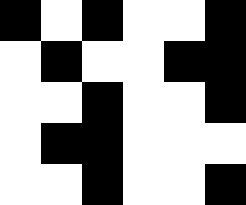[["black", "white", "black", "white", "white", "black"], ["white", "black", "white", "white", "black", "black"], ["white", "white", "black", "white", "white", "black"], ["white", "black", "black", "white", "white", "white"], ["white", "white", "black", "white", "white", "black"]]